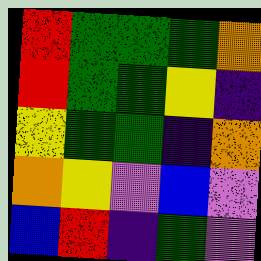[["red", "green", "green", "green", "orange"], ["red", "green", "green", "yellow", "indigo"], ["yellow", "green", "green", "indigo", "orange"], ["orange", "yellow", "violet", "blue", "violet"], ["blue", "red", "indigo", "green", "violet"]]